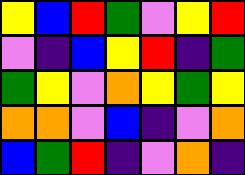[["yellow", "blue", "red", "green", "violet", "yellow", "red"], ["violet", "indigo", "blue", "yellow", "red", "indigo", "green"], ["green", "yellow", "violet", "orange", "yellow", "green", "yellow"], ["orange", "orange", "violet", "blue", "indigo", "violet", "orange"], ["blue", "green", "red", "indigo", "violet", "orange", "indigo"]]